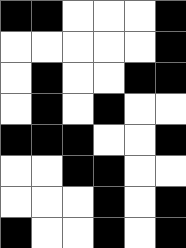[["black", "black", "white", "white", "white", "black"], ["white", "white", "white", "white", "white", "black"], ["white", "black", "white", "white", "black", "black"], ["white", "black", "white", "black", "white", "white"], ["black", "black", "black", "white", "white", "black"], ["white", "white", "black", "black", "white", "white"], ["white", "white", "white", "black", "white", "black"], ["black", "white", "white", "black", "white", "black"]]